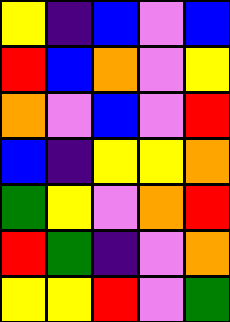[["yellow", "indigo", "blue", "violet", "blue"], ["red", "blue", "orange", "violet", "yellow"], ["orange", "violet", "blue", "violet", "red"], ["blue", "indigo", "yellow", "yellow", "orange"], ["green", "yellow", "violet", "orange", "red"], ["red", "green", "indigo", "violet", "orange"], ["yellow", "yellow", "red", "violet", "green"]]